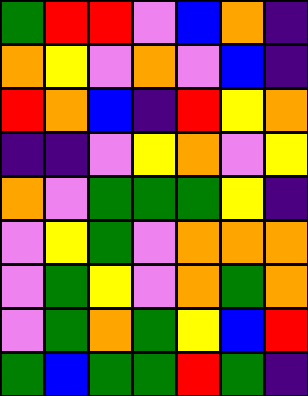[["green", "red", "red", "violet", "blue", "orange", "indigo"], ["orange", "yellow", "violet", "orange", "violet", "blue", "indigo"], ["red", "orange", "blue", "indigo", "red", "yellow", "orange"], ["indigo", "indigo", "violet", "yellow", "orange", "violet", "yellow"], ["orange", "violet", "green", "green", "green", "yellow", "indigo"], ["violet", "yellow", "green", "violet", "orange", "orange", "orange"], ["violet", "green", "yellow", "violet", "orange", "green", "orange"], ["violet", "green", "orange", "green", "yellow", "blue", "red"], ["green", "blue", "green", "green", "red", "green", "indigo"]]